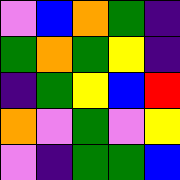[["violet", "blue", "orange", "green", "indigo"], ["green", "orange", "green", "yellow", "indigo"], ["indigo", "green", "yellow", "blue", "red"], ["orange", "violet", "green", "violet", "yellow"], ["violet", "indigo", "green", "green", "blue"]]